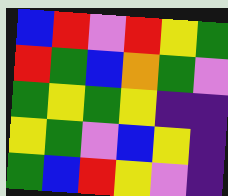[["blue", "red", "violet", "red", "yellow", "green"], ["red", "green", "blue", "orange", "green", "violet"], ["green", "yellow", "green", "yellow", "indigo", "indigo"], ["yellow", "green", "violet", "blue", "yellow", "indigo"], ["green", "blue", "red", "yellow", "violet", "indigo"]]